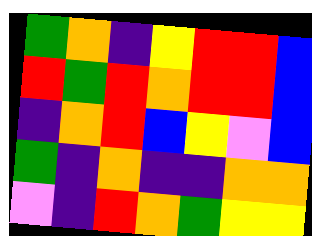[["green", "orange", "indigo", "yellow", "red", "red", "blue"], ["red", "green", "red", "orange", "red", "red", "blue"], ["indigo", "orange", "red", "blue", "yellow", "violet", "blue"], ["green", "indigo", "orange", "indigo", "indigo", "orange", "orange"], ["violet", "indigo", "red", "orange", "green", "yellow", "yellow"]]